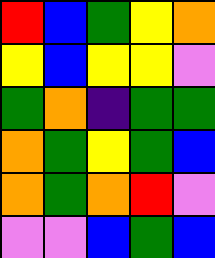[["red", "blue", "green", "yellow", "orange"], ["yellow", "blue", "yellow", "yellow", "violet"], ["green", "orange", "indigo", "green", "green"], ["orange", "green", "yellow", "green", "blue"], ["orange", "green", "orange", "red", "violet"], ["violet", "violet", "blue", "green", "blue"]]